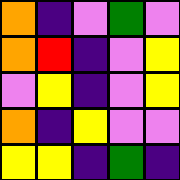[["orange", "indigo", "violet", "green", "violet"], ["orange", "red", "indigo", "violet", "yellow"], ["violet", "yellow", "indigo", "violet", "yellow"], ["orange", "indigo", "yellow", "violet", "violet"], ["yellow", "yellow", "indigo", "green", "indigo"]]